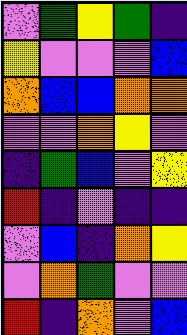[["violet", "green", "yellow", "green", "indigo"], ["yellow", "violet", "violet", "violet", "blue"], ["orange", "blue", "blue", "orange", "orange"], ["violet", "violet", "orange", "yellow", "violet"], ["indigo", "green", "blue", "violet", "yellow"], ["red", "indigo", "violet", "indigo", "indigo"], ["violet", "blue", "indigo", "orange", "yellow"], ["violet", "orange", "green", "violet", "violet"], ["red", "indigo", "orange", "violet", "blue"]]